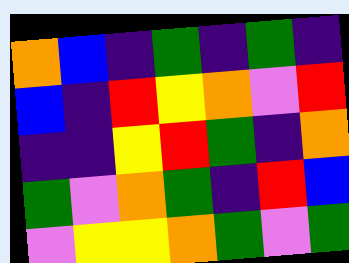[["orange", "blue", "indigo", "green", "indigo", "green", "indigo"], ["blue", "indigo", "red", "yellow", "orange", "violet", "red"], ["indigo", "indigo", "yellow", "red", "green", "indigo", "orange"], ["green", "violet", "orange", "green", "indigo", "red", "blue"], ["violet", "yellow", "yellow", "orange", "green", "violet", "green"]]